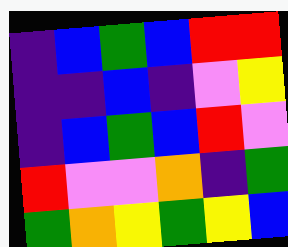[["indigo", "blue", "green", "blue", "red", "red"], ["indigo", "indigo", "blue", "indigo", "violet", "yellow"], ["indigo", "blue", "green", "blue", "red", "violet"], ["red", "violet", "violet", "orange", "indigo", "green"], ["green", "orange", "yellow", "green", "yellow", "blue"]]